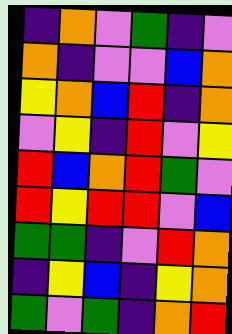[["indigo", "orange", "violet", "green", "indigo", "violet"], ["orange", "indigo", "violet", "violet", "blue", "orange"], ["yellow", "orange", "blue", "red", "indigo", "orange"], ["violet", "yellow", "indigo", "red", "violet", "yellow"], ["red", "blue", "orange", "red", "green", "violet"], ["red", "yellow", "red", "red", "violet", "blue"], ["green", "green", "indigo", "violet", "red", "orange"], ["indigo", "yellow", "blue", "indigo", "yellow", "orange"], ["green", "violet", "green", "indigo", "orange", "red"]]